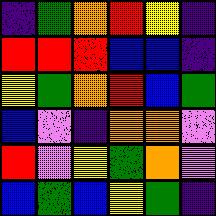[["indigo", "green", "orange", "red", "yellow", "indigo"], ["red", "red", "red", "blue", "blue", "indigo"], ["yellow", "green", "orange", "red", "blue", "green"], ["blue", "violet", "indigo", "orange", "orange", "violet"], ["red", "violet", "yellow", "green", "orange", "violet"], ["blue", "green", "blue", "yellow", "green", "indigo"]]